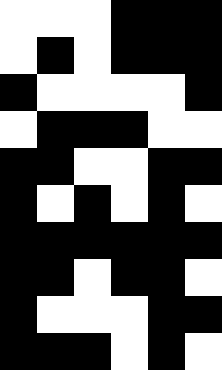[["white", "white", "white", "black", "black", "black"], ["white", "black", "white", "black", "black", "black"], ["black", "white", "white", "white", "white", "black"], ["white", "black", "black", "black", "white", "white"], ["black", "black", "white", "white", "black", "black"], ["black", "white", "black", "white", "black", "white"], ["black", "black", "black", "black", "black", "black"], ["black", "black", "white", "black", "black", "white"], ["black", "white", "white", "white", "black", "black"], ["black", "black", "black", "white", "black", "white"]]